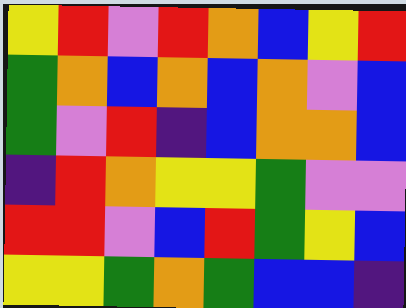[["yellow", "red", "violet", "red", "orange", "blue", "yellow", "red"], ["green", "orange", "blue", "orange", "blue", "orange", "violet", "blue"], ["green", "violet", "red", "indigo", "blue", "orange", "orange", "blue"], ["indigo", "red", "orange", "yellow", "yellow", "green", "violet", "violet"], ["red", "red", "violet", "blue", "red", "green", "yellow", "blue"], ["yellow", "yellow", "green", "orange", "green", "blue", "blue", "indigo"]]